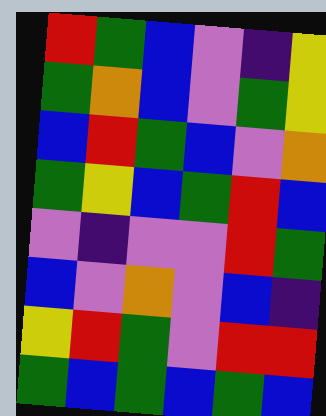[["red", "green", "blue", "violet", "indigo", "yellow"], ["green", "orange", "blue", "violet", "green", "yellow"], ["blue", "red", "green", "blue", "violet", "orange"], ["green", "yellow", "blue", "green", "red", "blue"], ["violet", "indigo", "violet", "violet", "red", "green"], ["blue", "violet", "orange", "violet", "blue", "indigo"], ["yellow", "red", "green", "violet", "red", "red"], ["green", "blue", "green", "blue", "green", "blue"]]